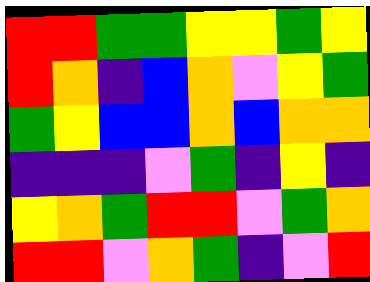[["red", "red", "green", "green", "yellow", "yellow", "green", "yellow"], ["red", "orange", "indigo", "blue", "orange", "violet", "yellow", "green"], ["green", "yellow", "blue", "blue", "orange", "blue", "orange", "orange"], ["indigo", "indigo", "indigo", "violet", "green", "indigo", "yellow", "indigo"], ["yellow", "orange", "green", "red", "red", "violet", "green", "orange"], ["red", "red", "violet", "orange", "green", "indigo", "violet", "red"]]